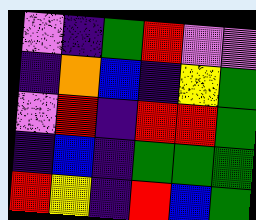[["violet", "indigo", "green", "red", "violet", "violet"], ["indigo", "orange", "blue", "indigo", "yellow", "green"], ["violet", "red", "indigo", "red", "red", "green"], ["indigo", "blue", "indigo", "green", "green", "green"], ["red", "yellow", "indigo", "red", "blue", "green"]]